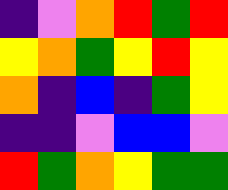[["indigo", "violet", "orange", "red", "green", "red"], ["yellow", "orange", "green", "yellow", "red", "yellow"], ["orange", "indigo", "blue", "indigo", "green", "yellow"], ["indigo", "indigo", "violet", "blue", "blue", "violet"], ["red", "green", "orange", "yellow", "green", "green"]]